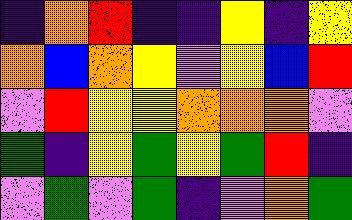[["indigo", "orange", "red", "indigo", "indigo", "yellow", "indigo", "yellow"], ["orange", "blue", "orange", "yellow", "violet", "yellow", "blue", "red"], ["violet", "red", "yellow", "yellow", "orange", "orange", "orange", "violet"], ["green", "indigo", "yellow", "green", "yellow", "green", "red", "indigo"], ["violet", "green", "violet", "green", "indigo", "violet", "orange", "green"]]